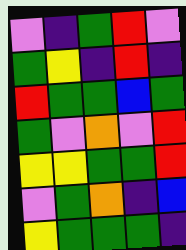[["violet", "indigo", "green", "red", "violet"], ["green", "yellow", "indigo", "red", "indigo"], ["red", "green", "green", "blue", "green"], ["green", "violet", "orange", "violet", "red"], ["yellow", "yellow", "green", "green", "red"], ["violet", "green", "orange", "indigo", "blue"], ["yellow", "green", "green", "green", "indigo"]]